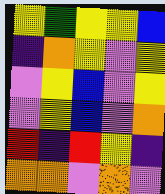[["yellow", "green", "yellow", "yellow", "blue"], ["indigo", "orange", "yellow", "violet", "yellow"], ["violet", "yellow", "blue", "violet", "yellow"], ["violet", "yellow", "blue", "violet", "orange"], ["red", "indigo", "red", "yellow", "indigo"], ["orange", "orange", "violet", "orange", "violet"]]